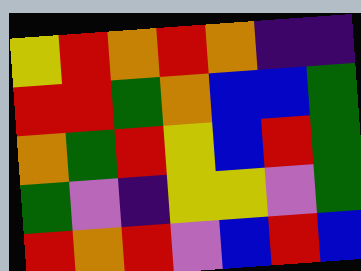[["yellow", "red", "orange", "red", "orange", "indigo", "indigo"], ["red", "red", "green", "orange", "blue", "blue", "green"], ["orange", "green", "red", "yellow", "blue", "red", "green"], ["green", "violet", "indigo", "yellow", "yellow", "violet", "green"], ["red", "orange", "red", "violet", "blue", "red", "blue"]]